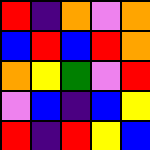[["red", "indigo", "orange", "violet", "orange"], ["blue", "red", "blue", "red", "orange"], ["orange", "yellow", "green", "violet", "red"], ["violet", "blue", "indigo", "blue", "yellow"], ["red", "indigo", "red", "yellow", "blue"]]